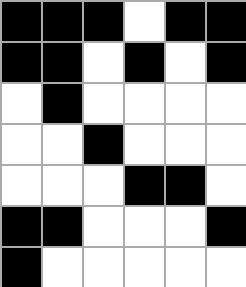[["black", "black", "black", "white", "black", "black"], ["black", "black", "white", "black", "white", "black"], ["white", "black", "white", "white", "white", "white"], ["white", "white", "black", "white", "white", "white"], ["white", "white", "white", "black", "black", "white"], ["black", "black", "white", "white", "white", "black"], ["black", "white", "white", "white", "white", "white"]]